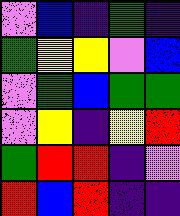[["violet", "blue", "indigo", "green", "indigo"], ["green", "yellow", "yellow", "violet", "blue"], ["violet", "green", "blue", "green", "green"], ["violet", "yellow", "indigo", "yellow", "red"], ["green", "red", "red", "indigo", "violet"], ["red", "blue", "red", "indigo", "indigo"]]